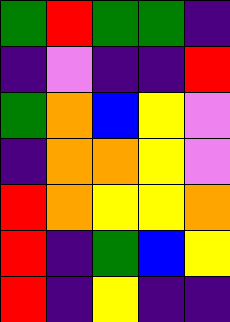[["green", "red", "green", "green", "indigo"], ["indigo", "violet", "indigo", "indigo", "red"], ["green", "orange", "blue", "yellow", "violet"], ["indigo", "orange", "orange", "yellow", "violet"], ["red", "orange", "yellow", "yellow", "orange"], ["red", "indigo", "green", "blue", "yellow"], ["red", "indigo", "yellow", "indigo", "indigo"]]